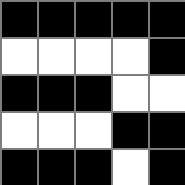[["black", "black", "black", "black", "black"], ["white", "white", "white", "white", "black"], ["black", "black", "black", "white", "white"], ["white", "white", "white", "black", "black"], ["black", "black", "black", "white", "black"]]